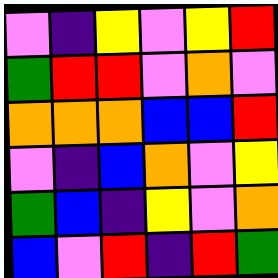[["violet", "indigo", "yellow", "violet", "yellow", "red"], ["green", "red", "red", "violet", "orange", "violet"], ["orange", "orange", "orange", "blue", "blue", "red"], ["violet", "indigo", "blue", "orange", "violet", "yellow"], ["green", "blue", "indigo", "yellow", "violet", "orange"], ["blue", "violet", "red", "indigo", "red", "green"]]